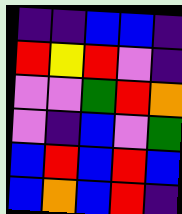[["indigo", "indigo", "blue", "blue", "indigo"], ["red", "yellow", "red", "violet", "indigo"], ["violet", "violet", "green", "red", "orange"], ["violet", "indigo", "blue", "violet", "green"], ["blue", "red", "blue", "red", "blue"], ["blue", "orange", "blue", "red", "indigo"]]